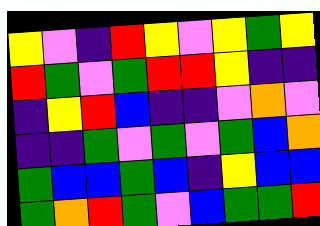[["yellow", "violet", "indigo", "red", "yellow", "violet", "yellow", "green", "yellow"], ["red", "green", "violet", "green", "red", "red", "yellow", "indigo", "indigo"], ["indigo", "yellow", "red", "blue", "indigo", "indigo", "violet", "orange", "violet"], ["indigo", "indigo", "green", "violet", "green", "violet", "green", "blue", "orange"], ["green", "blue", "blue", "green", "blue", "indigo", "yellow", "blue", "blue"], ["green", "orange", "red", "green", "violet", "blue", "green", "green", "red"]]